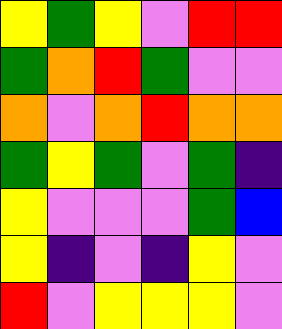[["yellow", "green", "yellow", "violet", "red", "red"], ["green", "orange", "red", "green", "violet", "violet"], ["orange", "violet", "orange", "red", "orange", "orange"], ["green", "yellow", "green", "violet", "green", "indigo"], ["yellow", "violet", "violet", "violet", "green", "blue"], ["yellow", "indigo", "violet", "indigo", "yellow", "violet"], ["red", "violet", "yellow", "yellow", "yellow", "violet"]]